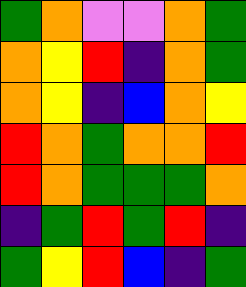[["green", "orange", "violet", "violet", "orange", "green"], ["orange", "yellow", "red", "indigo", "orange", "green"], ["orange", "yellow", "indigo", "blue", "orange", "yellow"], ["red", "orange", "green", "orange", "orange", "red"], ["red", "orange", "green", "green", "green", "orange"], ["indigo", "green", "red", "green", "red", "indigo"], ["green", "yellow", "red", "blue", "indigo", "green"]]